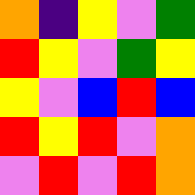[["orange", "indigo", "yellow", "violet", "green"], ["red", "yellow", "violet", "green", "yellow"], ["yellow", "violet", "blue", "red", "blue"], ["red", "yellow", "red", "violet", "orange"], ["violet", "red", "violet", "red", "orange"]]